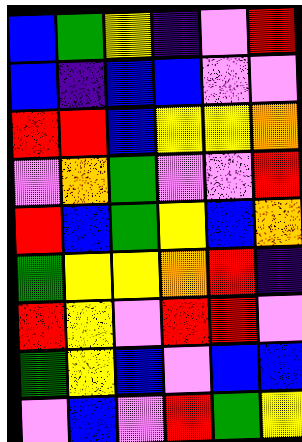[["blue", "green", "yellow", "indigo", "violet", "red"], ["blue", "indigo", "blue", "blue", "violet", "violet"], ["red", "red", "blue", "yellow", "yellow", "orange"], ["violet", "orange", "green", "violet", "violet", "red"], ["red", "blue", "green", "yellow", "blue", "orange"], ["green", "yellow", "yellow", "orange", "red", "indigo"], ["red", "yellow", "violet", "red", "red", "violet"], ["green", "yellow", "blue", "violet", "blue", "blue"], ["violet", "blue", "violet", "red", "green", "yellow"]]